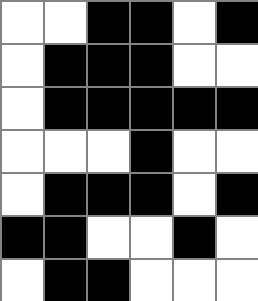[["white", "white", "black", "black", "white", "black"], ["white", "black", "black", "black", "white", "white"], ["white", "black", "black", "black", "black", "black"], ["white", "white", "white", "black", "white", "white"], ["white", "black", "black", "black", "white", "black"], ["black", "black", "white", "white", "black", "white"], ["white", "black", "black", "white", "white", "white"]]